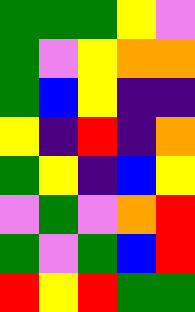[["green", "green", "green", "yellow", "violet"], ["green", "violet", "yellow", "orange", "orange"], ["green", "blue", "yellow", "indigo", "indigo"], ["yellow", "indigo", "red", "indigo", "orange"], ["green", "yellow", "indigo", "blue", "yellow"], ["violet", "green", "violet", "orange", "red"], ["green", "violet", "green", "blue", "red"], ["red", "yellow", "red", "green", "green"]]